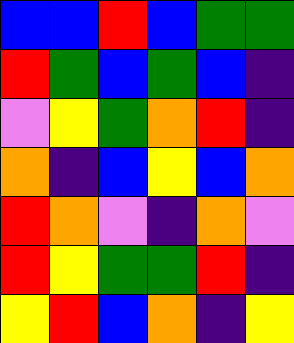[["blue", "blue", "red", "blue", "green", "green"], ["red", "green", "blue", "green", "blue", "indigo"], ["violet", "yellow", "green", "orange", "red", "indigo"], ["orange", "indigo", "blue", "yellow", "blue", "orange"], ["red", "orange", "violet", "indigo", "orange", "violet"], ["red", "yellow", "green", "green", "red", "indigo"], ["yellow", "red", "blue", "orange", "indigo", "yellow"]]